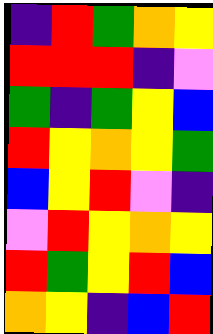[["indigo", "red", "green", "orange", "yellow"], ["red", "red", "red", "indigo", "violet"], ["green", "indigo", "green", "yellow", "blue"], ["red", "yellow", "orange", "yellow", "green"], ["blue", "yellow", "red", "violet", "indigo"], ["violet", "red", "yellow", "orange", "yellow"], ["red", "green", "yellow", "red", "blue"], ["orange", "yellow", "indigo", "blue", "red"]]